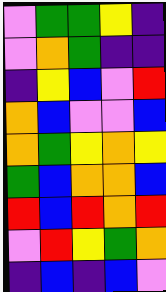[["violet", "green", "green", "yellow", "indigo"], ["violet", "orange", "green", "indigo", "indigo"], ["indigo", "yellow", "blue", "violet", "red"], ["orange", "blue", "violet", "violet", "blue"], ["orange", "green", "yellow", "orange", "yellow"], ["green", "blue", "orange", "orange", "blue"], ["red", "blue", "red", "orange", "red"], ["violet", "red", "yellow", "green", "orange"], ["indigo", "blue", "indigo", "blue", "violet"]]